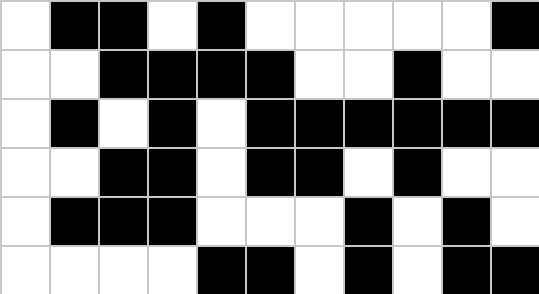[["white", "black", "black", "white", "black", "white", "white", "white", "white", "white", "black"], ["white", "white", "black", "black", "black", "black", "white", "white", "black", "white", "white"], ["white", "black", "white", "black", "white", "black", "black", "black", "black", "black", "black"], ["white", "white", "black", "black", "white", "black", "black", "white", "black", "white", "white"], ["white", "black", "black", "black", "white", "white", "white", "black", "white", "black", "white"], ["white", "white", "white", "white", "black", "black", "white", "black", "white", "black", "black"]]